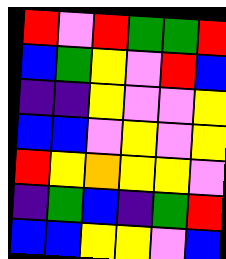[["red", "violet", "red", "green", "green", "red"], ["blue", "green", "yellow", "violet", "red", "blue"], ["indigo", "indigo", "yellow", "violet", "violet", "yellow"], ["blue", "blue", "violet", "yellow", "violet", "yellow"], ["red", "yellow", "orange", "yellow", "yellow", "violet"], ["indigo", "green", "blue", "indigo", "green", "red"], ["blue", "blue", "yellow", "yellow", "violet", "blue"]]